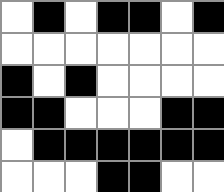[["white", "black", "white", "black", "black", "white", "black"], ["white", "white", "white", "white", "white", "white", "white"], ["black", "white", "black", "white", "white", "white", "white"], ["black", "black", "white", "white", "white", "black", "black"], ["white", "black", "black", "black", "black", "black", "black"], ["white", "white", "white", "black", "black", "white", "white"]]